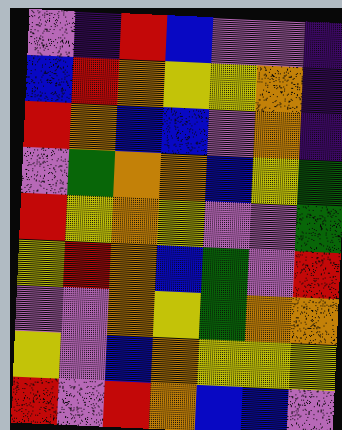[["violet", "indigo", "red", "blue", "violet", "violet", "indigo"], ["blue", "red", "orange", "yellow", "yellow", "orange", "indigo"], ["red", "orange", "blue", "blue", "violet", "orange", "indigo"], ["violet", "green", "orange", "orange", "blue", "yellow", "green"], ["red", "yellow", "orange", "yellow", "violet", "violet", "green"], ["yellow", "red", "orange", "blue", "green", "violet", "red"], ["violet", "violet", "orange", "yellow", "green", "orange", "orange"], ["yellow", "violet", "blue", "orange", "yellow", "yellow", "yellow"], ["red", "violet", "red", "orange", "blue", "blue", "violet"]]